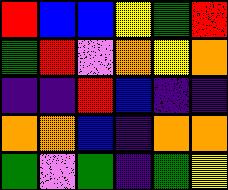[["red", "blue", "blue", "yellow", "green", "red"], ["green", "red", "violet", "orange", "yellow", "orange"], ["indigo", "indigo", "red", "blue", "indigo", "indigo"], ["orange", "orange", "blue", "indigo", "orange", "orange"], ["green", "violet", "green", "indigo", "green", "yellow"]]